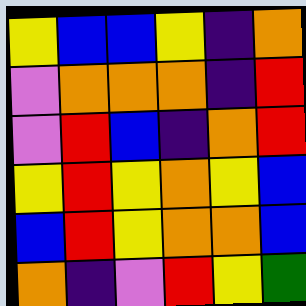[["yellow", "blue", "blue", "yellow", "indigo", "orange"], ["violet", "orange", "orange", "orange", "indigo", "red"], ["violet", "red", "blue", "indigo", "orange", "red"], ["yellow", "red", "yellow", "orange", "yellow", "blue"], ["blue", "red", "yellow", "orange", "orange", "blue"], ["orange", "indigo", "violet", "red", "yellow", "green"]]